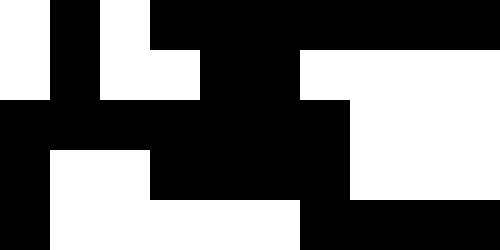[["white", "black", "white", "black", "black", "black", "black", "black", "black", "black"], ["white", "black", "white", "white", "black", "black", "white", "white", "white", "white"], ["black", "black", "black", "black", "black", "black", "black", "white", "white", "white"], ["black", "white", "white", "black", "black", "black", "black", "white", "white", "white"], ["black", "white", "white", "white", "white", "white", "black", "black", "black", "black"]]